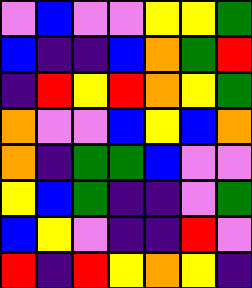[["violet", "blue", "violet", "violet", "yellow", "yellow", "green"], ["blue", "indigo", "indigo", "blue", "orange", "green", "red"], ["indigo", "red", "yellow", "red", "orange", "yellow", "green"], ["orange", "violet", "violet", "blue", "yellow", "blue", "orange"], ["orange", "indigo", "green", "green", "blue", "violet", "violet"], ["yellow", "blue", "green", "indigo", "indigo", "violet", "green"], ["blue", "yellow", "violet", "indigo", "indigo", "red", "violet"], ["red", "indigo", "red", "yellow", "orange", "yellow", "indigo"]]